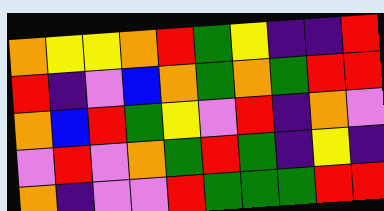[["orange", "yellow", "yellow", "orange", "red", "green", "yellow", "indigo", "indigo", "red"], ["red", "indigo", "violet", "blue", "orange", "green", "orange", "green", "red", "red"], ["orange", "blue", "red", "green", "yellow", "violet", "red", "indigo", "orange", "violet"], ["violet", "red", "violet", "orange", "green", "red", "green", "indigo", "yellow", "indigo"], ["orange", "indigo", "violet", "violet", "red", "green", "green", "green", "red", "red"]]